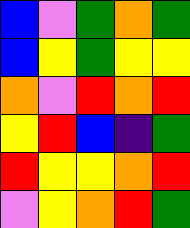[["blue", "violet", "green", "orange", "green"], ["blue", "yellow", "green", "yellow", "yellow"], ["orange", "violet", "red", "orange", "red"], ["yellow", "red", "blue", "indigo", "green"], ["red", "yellow", "yellow", "orange", "red"], ["violet", "yellow", "orange", "red", "green"]]